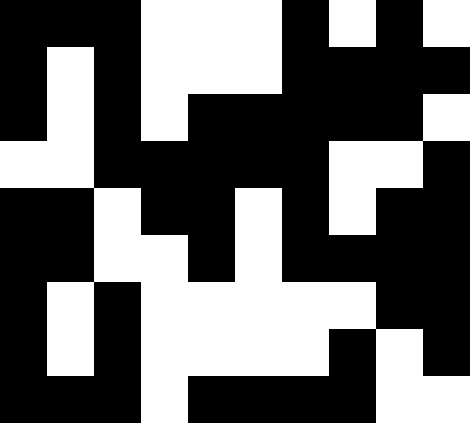[["black", "black", "black", "white", "white", "white", "black", "white", "black", "white"], ["black", "white", "black", "white", "white", "white", "black", "black", "black", "black"], ["black", "white", "black", "white", "black", "black", "black", "black", "black", "white"], ["white", "white", "black", "black", "black", "black", "black", "white", "white", "black"], ["black", "black", "white", "black", "black", "white", "black", "white", "black", "black"], ["black", "black", "white", "white", "black", "white", "black", "black", "black", "black"], ["black", "white", "black", "white", "white", "white", "white", "white", "black", "black"], ["black", "white", "black", "white", "white", "white", "white", "black", "white", "black"], ["black", "black", "black", "white", "black", "black", "black", "black", "white", "white"]]